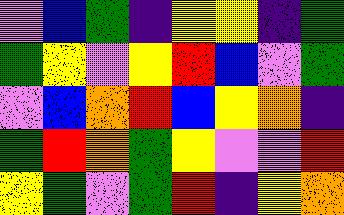[["violet", "blue", "green", "indigo", "yellow", "yellow", "indigo", "green"], ["green", "yellow", "violet", "yellow", "red", "blue", "violet", "green"], ["violet", "blue", "orange", "red", "blue", "yellow", "orange", "indigo"], ["green", "red", "orange", "green", "yellow", "violet", "violet", "red"], ["yellow", "green", "violet", "green", "red", "indigo", "yellow", "orange"]]